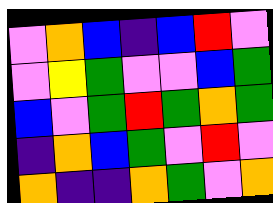[["violet", "orange", "blue", "indigo", "blue", "red", "violet"], ["violet", "yellow", "green", "violet", "violet", "blue", "green"], ["blue", "violet", "green", "red", "green", "orange", "green"], ["indigo", "orange", "blue", "green", "violet", "red", "violet"], ["orange", "indigo", "indigo", "orange", "green", "violet", "orange"]]